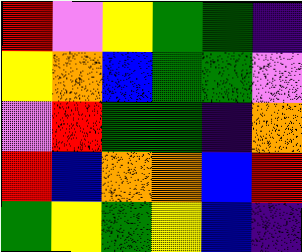[["red", "violet", "yellow", "green", "green", "indigo"], ["yellow", "orange", "blue", "green", "green", "violet"], ["violet", "red", "green", "green", "indigo", "orange"], ["red", "blue", "orange", "orange", "blue", "red"], ["green", "yellow", "green", "yellow", "blue", "indigo"]]